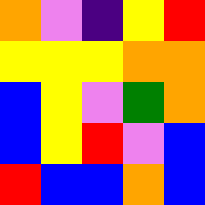[["orange", "violet", "indigo", "yellow", "red"], ["yellow", "yellow", "yellow", "orange", "orange"], ["blue", "yellow", "violet", "green", "orange"], ["blue", "yellow", "red", "violet", "blue"], ["red", "blue", "blue", "orange", "blue"]]